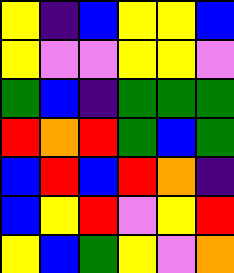[["yellow", "indigo", "blue", "yellow", "yellow", "blue"], ["yellow", "violet", "violet", "yellow", "yellow", "violet"], ["green", "blue", "indigo", "green", "green", "green"], ["red", "orange", "red", "green", "blue", "green"], ["blue", "red", "blue", "red", "orange", "indigo"], ["blue", "yellow", "red", "violet", "yellow", "red"], ["yellow", "blue", "green", "yellow", "violet", "orange"]]